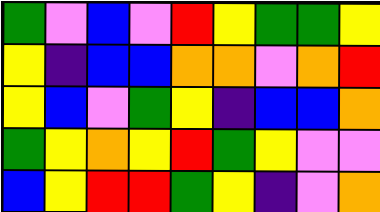[["green", "violet", "blue", "violet", "red", "yellow", "green", "green", "yellow"], ["yellow", "indigo", "blue", "blue", "orange", "orange", "violet", "orange", "red"], ["yellow", "blue", "violet", "green", "yellow", "indigo", "blue", "blue", "orange"], ["green", "yellow", "orange", "yellow", "red", "green", "yellow", "violet", "violet"], ["blue", "yellow", "red", "red", "green", "yellow", "indigo", "violet", "orange"]]